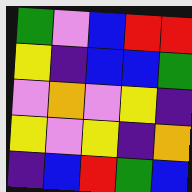[["green", "violet", "blue", "red", "red"], ["yellow", "indigo", "blue", "blue", "green"], ["violet", "orange", "violet", "yellow", "indigo"], ["yellow", "violet", "yellow", "indigo", "orange"], ["indigo", "blue", "red", "green", "blue"]]